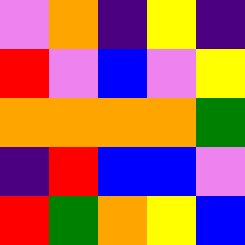[["violet", "orange", "indigo", "yellow", "indigo"], ["red", "violet", "blue", "violet", "yellow"], ["orange", "orange", "orange", "orange", "green"], ["indigo", "red", "blue", "blue", "violet"], ["red", "green", "orange", "yellow", "blue"]]